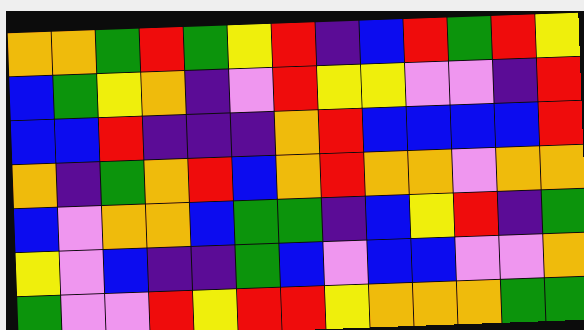[["orange", "orange", "green", "red", "green", "yellow", "red", "indigo", "blue", "red", "green", "red", "yellow"], ["blue", "green", "yellow", "orange", "indigo", "violet", "red", "yellow", "yellow", "violet", "violet", "indigo", "red"], ["blue", "blue", "red", "indigo", "indigo", "indigo", "orange", "red", "blue", "blue", "blue", "blue", "red"], ["orange", "indigo", "green", "orange", "red", "blue", "orange", "red", "orange", "orange", "violet", "orange", "orange"], ["blue", "violet", "orange", "orange", "blue", "green", "green", "indigo", "blue", "yellow", "red", "indigo", "green"], ["yellow", "violet", "blue", "indigo", "indigo", "green", "blue", "violet", "blue", "blue", "violet", "violet", "orange"], ["green", "violet", "violet", "red", "yellow", "red", "red", "yellow", "orange", "orange", "orange", "green", "green"]]